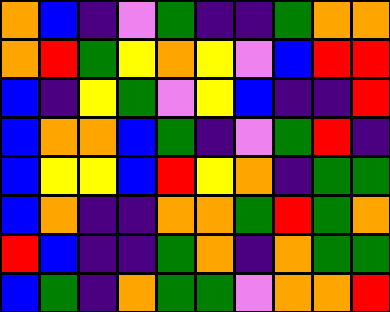[["orange", "blue", "indigo", "violet", "green", "indigo", "indigo", "green", "orange", "orange"], ["orange", "red", "green", "yellow", "orange", "yellow", "violet", "blue", "red", "red"], ["blue", "indigo", "yellow", "green", "violet", "yellow", "blue", "indigo", "indigo", "red"], ["blue", "orange", "orange", "blue", "green", "indigo", "violet", "green", "red", "indigo"], ["blue", "yellow", "yellow", "blue", "red", "yellow", "orange", "indigo", "green", "green"], ["blue", "orange", "indigo", "indigo", "orange", "orange", "green", "red", "green", "orange"], ["red", "blue", "indigo", "indigo", "green", "orange", "indigo", "orange", "green", "green"], ["blue", "green", "indigo", "orange", "green", "green", "violet", "orange", "orange", "red"]]